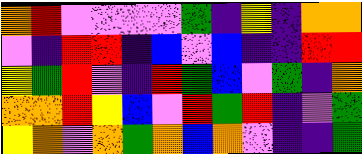[["orange", "red", "violet", "violet", "violet", "violet", "green", "indigo", "yellow", "indigo", "orange", "orange"], ["violet", "indigo", "red", "red", "indigo", "blue", "violet", "blue", "indigo", "indigo", "red", "red"], ["yellow", "green", "red", "violet", "indigo", "red", "green", "blue", "violet", "green", "indigo", "orange"], ["orange", "orange", "red", "yellow", "blue", "violet", "red", "green", "red", "indigo", "violet", "green"], ["yellow", "orange", "violet", "orange", "green", "orange", "blue", "orange", "violet", "indigo", "indigo", "green"]]